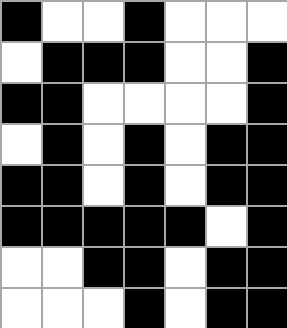[["black", "white", "white", "black", "white", "white", "white"], ["white", "black", "black", "black", "white", "white", "black"], ["black", "black", "white", "white", "white", "white", "black"], ["white", "black", "white", "black", "white", "black", "black"], ["black", "black", "white", "black", "white", "black", "black"], ["black", "black", "black", "black", "black", "white", "black"], ["white", "white", "black", "black", "white", "black", "black"], ["white", "white", "white", "black", "white", "black", "black"]]